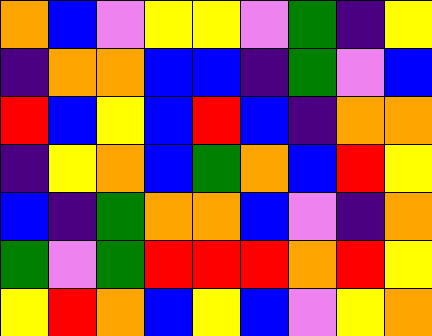[["orange", "blue", "violet", "yellow", "yellow", "violet", "green", "indigo", "yellow"], ["indigo", "orange", "orange", "blue", "blue", "indigo", "green", "violet", "blue"], ["red", "blue", "yellow", "blue", "red", "blue", "indigo", "orange", "orange"], ["indigo", "yellow", "orange", "blue", "green", "orange", "blue", "red", "yellow"], ["blue", "indigo", "green", "orange", "orange", "blue", "violet", "indigo", "orange"], ["green", "violet", "green", "red", "red", "red", "orange", "red", "yellow"], ["yellow", "red", "orange", "blue", "yellow", "blue", "violet", "yellow", "orange"]]